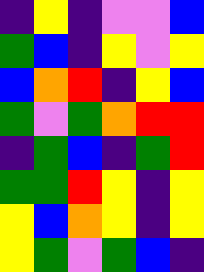[["indigo", "yellow", "indigo", "violet", "violet", "blue"], ["green", "blue", "indigo", "yellow", "violet", "yellow"], ["blue", "orange", "red", "indigo", "yellow", "blue"], ["green", "violet", "green", "orange", "red", "red"], ["indigo", "green", "blue", "indigo", "green", "red"], ["green", "green", "red", "yellow", "indigo", "yellow"], ["yellow", "blue", "orange", "yellow", "indigo", "yellow"], ["yellow", "green", "violet", "green", "blue", "indigo"]]